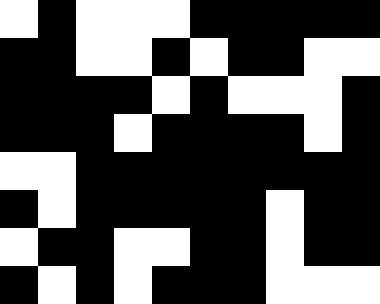[["white", "black", "white", "white", "white", "black", "black", "black", "black", "black"], ["black", "black", "white", "white", "black", "white", "black", "black", "white", "white"], ["black", "black", "black", "black", "white", "black", "white", "white", "white", "black"], ["black", "black", "black", "white", "black", "black", "black", "black", "white", "black"], ["white", "white", "black", "black", "black", "black", "black", "black", "black", "black"], ["black", "white", "black", "black", "black", "black", "black", "white", "black", "black"], ["white", "black", "black", "white", "white", "black", "black", "white", "black", "black"], ["black", "white", "black", "white", "black", "black", "black", "white", "white", "white"]]